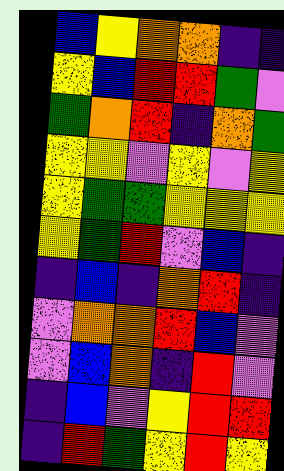[["blue", "yellow", "orange", "orange", "indigo", "indigo"], ["yellow", "blue", "red", "red", "green", "violet"], ["green", "orange", "red", "indigo", "orange", "green"], ["yellow", "yellow", "violet", "yellow", "violet", "yellow"], ["yellow", "green", "green", "yellow", "yellow", "yellow"], ["yellow", "green", "red", "violet", "blue", "indigo"], ["indigo", "blue", "indigo", "orange", "red", "indigo"], ["violet", "orange", "orange", "red", "blue", "violet"], ["violet", "blue", "orange", "indigo", "red", "violet"], ["indigo", "blue", "violet", "yellow", "red", "red"], ["indigo", "red", "green", "yellow", "red", "yellow"]]